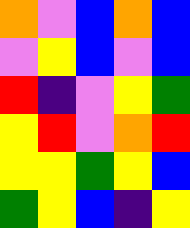[["orange", "violet", "blue", "orange", "blue"], ["violet", "yellow", "blue", "violet", "blue"], ["red", "indigo", "violet", "yellow", "green"], ["yellow", "red", "violet", "orange", "red"], ["yellow", "yellow", "green", "yellow", "blue"], ["green", "yellow", "blue", "indigo", "yellow"]]